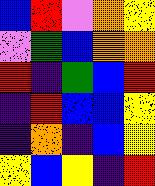[["blue", "red", "violet", "orange", "yellow"], ["violet", "green", "blue", "orange", "orange"], ["red", "indigo", "green", "blue", "red"], ["indigo", "red", "blue", "blue", "yellow"], ["indigo", "orange", "indigo", "blue", "yellow"], ["yellow", "blue", "yellow", "indigo", "red"]]